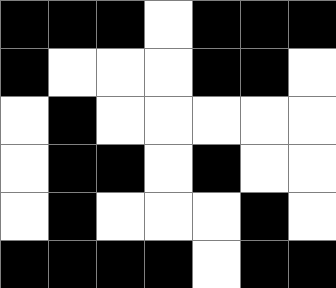[["black", "black", "black", "white", "black", "black", "black"], ["black", "white", "white", "white", "black", "black", "white"], ["white", "black", "white", "white", "white", "white", "white"], ["white", "black", "black", "white", "black", "white", "white"], ["white", "black", "white", "white", "white", "black", "white"], ["black", "black", "black", "black", "white", "black", "black"]]